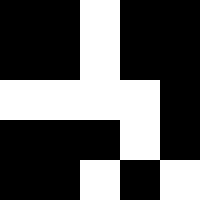[["black", "black", "white", "black", "black"], ["black", "black", "white", "black", "black"], ["white", "white", "white", "white", "black"], ["black", "black", "black", "white", "black"], ["black", "black", "white", "black", "white"]]